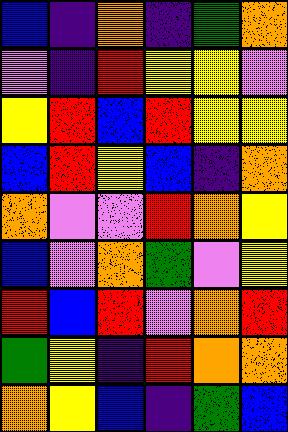[["blue", "indigo", "orange", "indigo", "green", "orange"], ["violet", "indigo", "red", "yellow", "yellow", "violet"], ["yellow", "red", "blue", "red", "yellow", "yellow"], ["blue", "red", "yellow", "blue", "indigo", "orange"], ["orange", "violet", "violet", "red", "orange", "yellow"], ["blue", "violet", "orange", "green", "violet", "yellow"], ["red", "blue", "red", "violet", "orange", "red"], ["green", "yellow", "indigo", "red", "orange", "orange"], ["orange", "yellow", "blue", "indigo", "green", "blue"]]